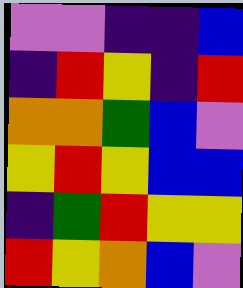[["violet", "violet", "indigo", "indigo", "blue"], ["indigo", "red", "yellow", "indigo", "red"], ["orange", "orange", "green", "blue", "violet"], ["yellow", "red", "yellow", "blue", "blue"], ["indigo", "green", "red", "yellow", "yellow"], ["red", "yellow", "orange", "blue", "violet"]]